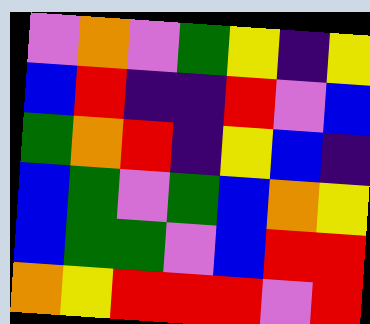[["violet", "orange", "violet", "green", "yellow", "indigo", "yellow"], ["blue", "red", "indigo", "indigo", "red", "violet", "blue"], ["green", "orange", "red", "indigo", "yellow", "blue", "indigo"], ["blue", "green", "violet", "green", "blue", "orange", "yellow"], ["blue", "green", "green", "violet", "blue", "red", "red"], ["orange", "yellow", "red", "red", "red", "violet", "red"]]